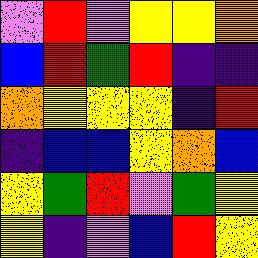[["violet", "red", "violet", "yellow", "yellow", "orange"], ["blue", "red", "green", "red", "indigo", "indigo"], ["orange", "yellow", "yellow", "yellow", "indigo", "red"], ["indigo", "blue", "blue", "yellow", "orange", "blue"], ["yellow", "green", "red", "violet", "green", "yellow"], ["yellow", "indigo", "violet", "blue", "red", "yellow"]]